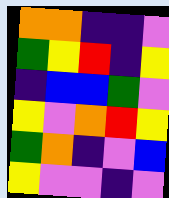[["orange", "orange", "indigo", "indigo", "violet"], ["green", "yellow", "red", "indigo", "yellow"], ["indigo", "blue", "blue", "green", "violet"], ["yellow", "violet", "orange", "red", "yellow"], ["green", "orange", "indigo", "violet", "blue"], ["yellow", "violet", "violet", "indigo", "violet"]]